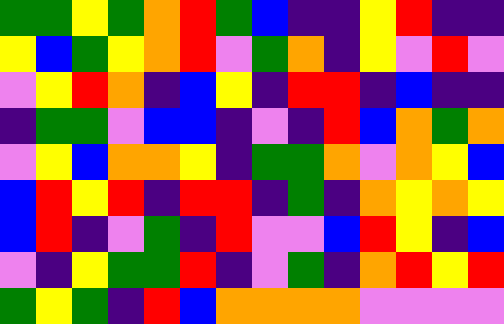[["green", "green", "yellow", "green", "orange", "red", "green", "blue", "indigo", "indigo", "yellow", "red", "indigo", "indigo"], ["yellow", "blue", "green", "yellow", "orange", "red", "violet", "green", "orange", "indigo", "yellow", "violet", "red", "violet"], ["violet", "yellow", "red", "orange", "indigo", "blue", "yellow", "indigo", "red", "red", "indigo", "blue", "indigo", "indigo"], ["indigo", "green", "green", "violet", "blue", "blue", "indigo", "violet", "indigo", "red", "blue", "orange", "green", "orange"], ["violet", "yellow", "blue", "orange", "orange", "yellow", "indigo", "green", "green", "orange", "violet", "orange", "yellow", "blue"], ["blue", "red", "yellow", "red", "indigo", "red", "red", "indigo", "green", "indigo", "orange", "yellow", "orange", "yellow"], ["blue", "red", "indigo", "violet", "green", "indigo", "red", "violet", "violet", "blue", "red", "yellow", "indigo", "blue"], ["violet", "indigo", "yellow", "green", "green", "red", "indigo", "violet", "green", "indigo", "orange", "red", "yellow", "red"], ["green", "yellow", "green", "indigo", "red", "blue", "orange", "orange", "orange", "orange", "violet", "violet", "violet", "violet"]]